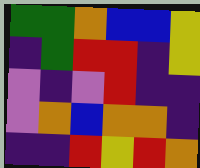[["green", "green", "orange", "blue", "blue", "yellow"], ["indigo", "green", "red", "red", "indigo", "yellow"], ["violet", "indigo", "violet", "red", "indigo", "indigo"], ["violet", "orange", "blue", "orange", "orange", "indigo"], ["indigo", "indigo", "red", "yellow", "red", "orange"]]